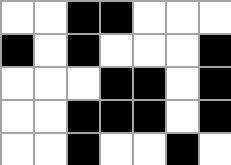[["white", "white", "black", "black", "white", "white", "white"], ["black", "white", "black", "white", "white", "white", "black"], ["white", "white", "white", "black", "black", "white", "black"], ["white", "white", "black", "black", "black", "white", "black"], ["white", "white", "black", "white", "white", "black", "white"]]